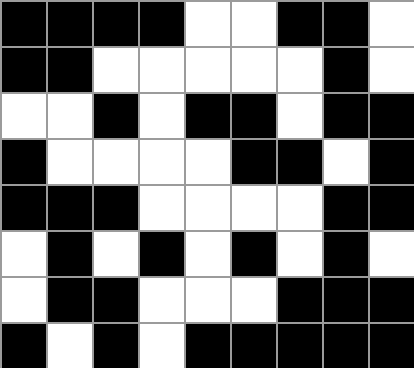[["black", "black", "black", "black", "white", "white", "black", "black", "white"], ["black", "black", "white", "white", "white", "white", "white", "black", "white"], ["white", "white", "black", "white", "black", "black", "white", "black", "black"], ["black", "white", "white", "white", "white", "black", "black", "white", "black"], ["black", "black", "black", "white", "white", "white", "white", "black", "black"], ["white", "black", "white", "black", "white", "black", "white", "black", "white"], ["white", "black", "black", "white", "white", "white", "black", "black", "black"], ["black", "white", "black", "white", "black", "black", "black", "black", "black"]]